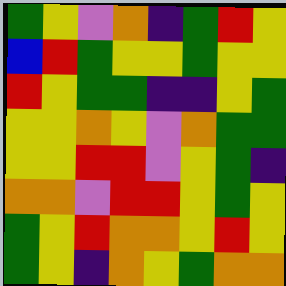[["green", "yellow", "violet", "orange", "indigo", "green", "red", "yellow"], ["blue", "red", "green", "yellow", "yellow", "green", "yellow", "yellow"], ["red", "yellow", "green", "green", "indigo", "indigo", "yellow", "green"], ["yellow", "yellow", "orange", "yellow", "violet", "orange", "green", "green"], ["yellow", "yellow", "red", "red", "violet", "yellow", "green", "indigo"], ["orange", "orange", "violet", "red", "red", "yellow", "green", "yellow"], ["green", "yellow", "red", "orange", "orange", "yellow", "red", "yellow"], ["green", "yellow", "indigo", "orange", "yellow", "green", "orange", "orange"]]